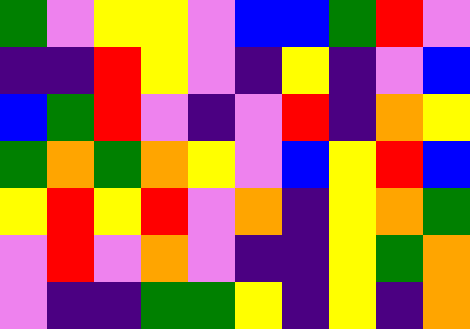[["green", "violet", "yellow", "yellow", "violet", "blue", "blue", "green", "red", "violet"], ["indigo", "indigo", "red", "yellow", "violet", "indigo", "yellow", "indigo", "violet", "blue"], ["blue", "green", "red", "violet", "indigo", "violet", "red", "indigo", "orange", "yellow"], ["green", "orange", "green", "orange", "yellow", "violet", "blue", "yellow", "red", "blue"], ["yellow", "red", "yellow", "red", "violet", "orange", "indigo", "yellow", "orange", "green"], ["violet", "red", "violet", "orange", "violet", "indigo", "indigo", "yellow", "green", "orange"], ["violet", "indigo", "indigo", "green", "green", "yellow", "indigo", "yellow", "indigo", "orange"]]